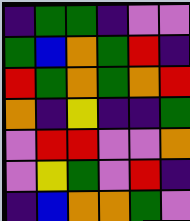[["indigo", "green", "green", "indigo", "violet", "violet"], ["green", "blue", "orange", "green", "red", "indigo"], ["red", "green", "orange", "green", "orange", "red"], ["orange", "indigo", "yellow", "indigo", "indigo", "green"], ["violet", "red", "red", "violet", "violet", "orange"], ["violet", "yellow", "green", "violet", "red", "indigo"], ["indigo", "blue", "orange", "orange", "green", "violet"]]